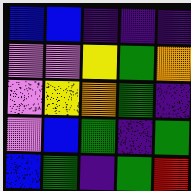[["blue", "blue", "indigo", "indigo", "indigo"], ["violet", "violet", "yellow", "green", "orange"], ["violet", "yellow", "orange", "green", "indigo"], ["violet", "blue", "green", "indigo", "green"], ["blue", "green", "indigo", "green", "red"]]